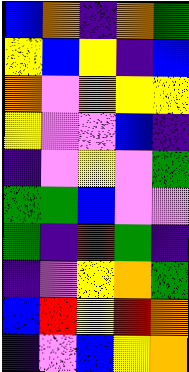[["blue", "orange", "indigo", "orange", "green"], ["yellow", "blue", "yellow", "indigo", "blue"], ["orange", "violet", "orange", "yellow", "yellow"], ["yellow", "violet", "violet", "blue", "indigo"], ["indigo", "violet", "yellow", "violet", "green"], ["green", "green", "blue", "violet", "violet"], ["green", "indigo", "red", "green", "indigo"], ["indigo", "violet", "yellow", "orange", "green"], ["blue", "red", "yellow", "red", "orange"], ["indigo", "violet", "blue", "yellow", "orange"]]